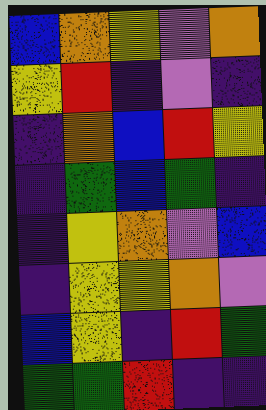[["blue", "orange", "yellow", "violet", "orange"], ["yellow", "red", "indigo", "violet", "indigo"], ["indigo", "orange", "blue", "red", "yellow"], ["indigo", "green", "blue", "green", "indigo"], ["indigo", "yellow", "orange", "violet", "blue"], ["indigo", "yellow", "yellow", "orange", "violet"], ["blue", "yellow", "indigo", "red", "green"], ["green", "green", "red", "indigo", "indigo"]]